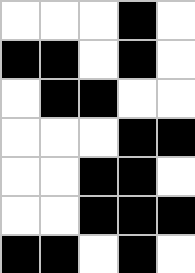[["white", "white", "white", "black", "white"], ["black", "black", "white", "black", "white"], ["white", "black", "black", "white", "white"], ["white", "white", "white", "black", "black"], ["white", "white", "black", "black", "white"], ["white", "white", "black", "black", "black"], ["black", "black", "white", "black", "white"]]